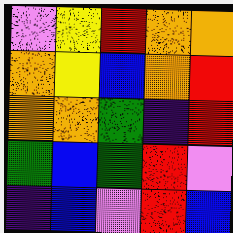[["violet", "yellow", "red", "orange", "orange"], ["orange", "yellow", "blue", "orange", "red"], ["orange", "orange", "green", "indigo", "red"], ["green", "blue", "green", "red", "violet"], ["indigo", "blue", "violet", "red", "blue"]]